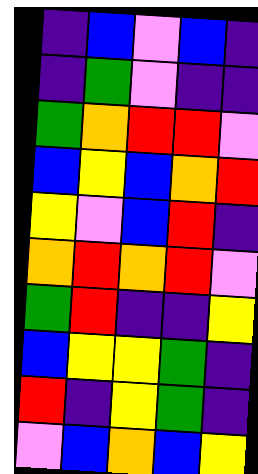[["indigo", "blue", "violet", "blue", "indigo"], ["indigo", "green", "violet", "indigo", "indigo"], ["green", "orange", "red", "red", "violet"], ["blue", "yellow", "blue", "orange", "red"], ["yellow", "violet", "blue", "red", "indigo"], ["orange", "red", "orange", "red", "violet"], ["green", "red", "indigo", "indigo", "yellow"], ["blue", "yellow", "yellow", "green", "indigo"], ["red", "indigo", "yellow", "green", "indigo"], ["violet", "blue", "orange", "blue", "yellow"]]